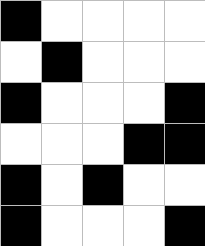[["black", "white", "white", "white", "white"], ["white", "black", "white", "white", "white"], ["black", "white", "white", "white", "black"], ["white", "white", "white", "black", "black"], ["black", "white", "black", "white", "white"], ["black", "white", "white", "white", "black"]]